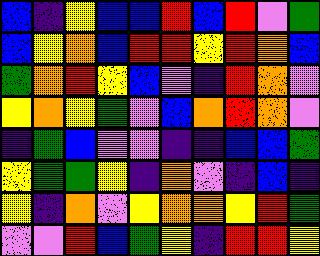[["blue", "indigo", "yellow", "blue", "blue", "red", "blue", "red", "violet", "green"], ["blue", "yellow", "orange", "blue", "red", "red", "yellow", "red", "orange", "blue"], ["green", "orange", "red", "yellow", "blue", "violet", "indigo", "red", "orange", "violet"], ["yellow", "orange", "yellow", "green", "violet", "blue", "orange", "red", "orange", "violet"], ["indigo", "green", "blue", "violet", "violet", "indigo", "indigo", "blue", "blue", "green"], ["yellow", "green", "green", "yellow", "indigo", "orange", "violet", "indigo", "blue", "indigo"], ["yellow", "indigo", "orange", "violet", "yellow", "orange", "orange", "yellow", "red", "green"], ["violet", "violet", "red", "blue", "green", "yellow", "indigo", "red", "red", "yellow"]]